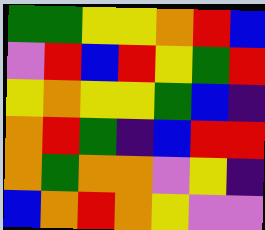[["green", "green", "yellow", "yellow", "orange", "red", "blue"], ["violet", "red", "blue", "red", "yellow", "green", "red"], ["yellow", "orange", "yellow", "yellow", "green", "blue", "indigo"], ["orange", "red", "green", "indigo", "blue", "red", "red"], ["orange", "green", "orange", "orange", "violet", "yellow", "indigo"], ["blue", "orange", "red", "orange", "yellow", "violet", "violet"]]